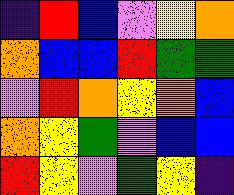[["indigo", "red", "blue", "violet", "yellow", "orange"], ["orange", "blue", "blue", "red", "green", "green"], ["violet", "red", "orange", "yellow", "orange", "blue"], ["orange", "yellow", "green", "violet", "blue", "blue"], ["red", "yellow", "violet", "green", "yellow", "indigo"]]